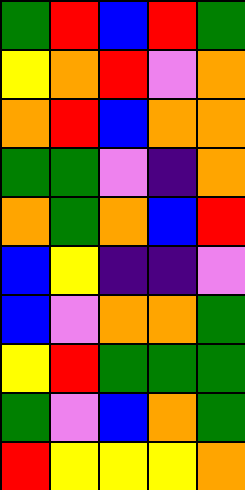[["green", "red", "blue", "red", "green"], ["yellow", "orange", "red", "violet", "orange"], ["orange", "red", "blue", "orange", "orange"], ["green", "green", "violet", "indigo", "orange"], ["orange", "green", "orange", "blue", "red"], ["blue", "yellow", "indigo", "indigo", "violet"], ["blue", "violet", "orange", "orange", "green"], ["yellow", "red", "green", "green", "green"], ["green", "violet", "blue", "orange", "green"], ["red", "yellow", "yellow", "yellow", "orange"]]